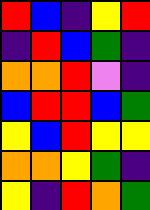[["red", "blue", "indigo", "yellow", "red"], ["indigo", "red", "blue", "green", "indigo"], ["orange", "orange", "red", "violet", "indigo"], ["blue", "red", "red", "blue", "green"], ["yellow", "blue", "red", "yellow", "yellow"], ["orange", "orange", "yellow", "green", "indigo"], ["yellow", "indigo", "red", "orange", "green"]]